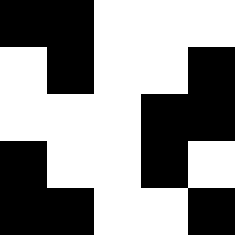[["black", "black", "white", "white", "white"], ["white", "black", "white", "white", "black"], ["white", "white", "white", "black", "black"], ["black", "white", "white", "black", "white"], ["black", "black", "white", "white", "black"]]